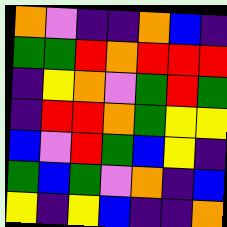[["orange", "violet", "indigo", "indigo", "orange", "blue", "indigo"], ["green", "green", "red", "orange", "red", "red", "red"], ["indigo", "yellow", "orange", "violet", "green", "red", "green"], ["indigo", "red", "red", "orange", "green", "yellow", "yellow"], ["blue", "violet", "red", "green", "blue", "yellow", "indigo"], ["green", "blue", "green", "violet", "orange", "indigo", "blue"], ["yellow", "indigo", "yellow", "blue", "indigo", "indigo", "orange"]]